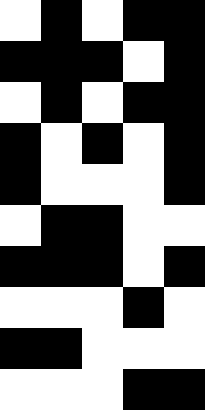[["white", "black", "white", "black", "black"], ["black", "black", "black", "white", "black"], ["white", "black", "white", "black", "black"], ["black", "white", "black", "white", "black"], ["black", "white", "white", "white", "black"], ["white", "black", "black", "white", "white"], ["black", "black", "black", "white", "black"], ["white", "white", "white", "black", "white"], ["black", "black", "white", "white", "white"], ["white", "white", "white", "black", "black"]]